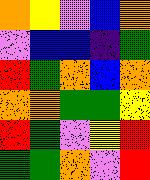[["orange", "yellow", "violet", "blue", "orange"], ["violet", "blue", "blue", "indigo", "green"], ["red", "green", "orange", "blue", "orange"], ["orange", "orange", "green", "green", "yellow"], ["red", "green", "violet", "yellow", "red"], ["green", "green", "orange", "violet", "red"]]